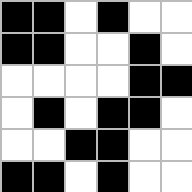[["black", "black", "white", "black", "white", "white"], ["black", "black", "white", "white", "black", "white"], ["white", "white", "white", "white", "black", "black"], ["white", "black", "white", "black", "black", "white"], ["white", "white", "black", "black", "white", "white"], ["black", "black", "white", "black", "white", "white"]]